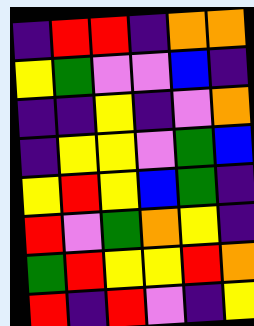[["indigo", "red", "red", "indigo", "orange", "orange"], ["yellow", "green", "violet", "violet", "blue", "indigo"], ["indigo", "indigo", "yellow", "indigo", "violet", "orange"], ["indigo", "yellow", "yellow", "violet", "green", "blue"], ["yellow", "red", "yellow", "blue", "green", "indigo"], ["red", "violet", "green", "orange", "yellow", "indigo"], ["green", "red", "yellow", "yellow", "red", "orange"], ["red", "indigo", "red", "violet", "indigo", "yellow"]]